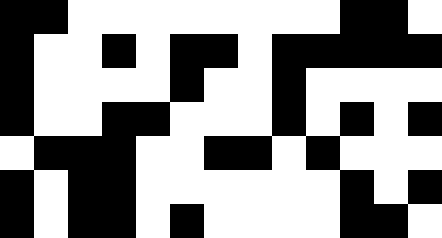[["black", "black", "white", "white", "white", "white", "white", "white", "white", "white", "black", "black", "white"], ["black", "white", "white", "black", "white", "black", "black", "white", "black", "black", "black", "black", "black"], ["black", "white", "white", "white", "white", "black", "white", "white", "black", "white", "white", "white", "white"], ["black", "white", "white", "black", "black", "white", "white", "white", "black", "white", "black", "white", "black"], ["white", "black", "black", "black", "white", "white", "black", "black", "white", "black", "white", "white", "white"], ["black", "white", "black", "black", "white", "white", "white", "white", "white", "white", "black", "white", "black"], ["black", "white", "black", "black", "white", "black", "white", "white", "white", "white", "black", "black", "white"]]